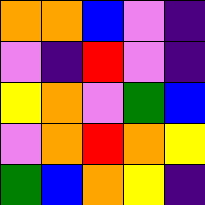[["orange", "orange", "blue", "violet", "indigo"], ["violet", "indigo", "red", "violet", "indigo"], ["yellow", "orange", "violet", "green", "blue"], ["violet", "orange", "red", "orange", "yellow"], ["green", "blue", "orange", "yellow", "indigo"]]